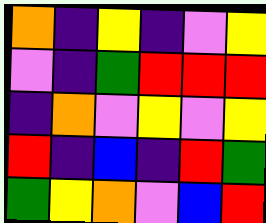[["orange", "indigo", "yellow", "indigo", "violet", "yellow"], ["violet", "indigo", "green", "red", "red", "red"], ["indigo", "orange", "violet", "yellow", "violet", "yellow"], ["red", "indigo", "blue", "indigo", "red", "green"], ["green", "yellow", "orange", "violet", "blue", "red"]]